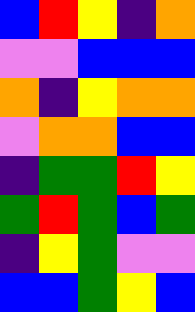[["blue", "red", "yellow", "indigo", "orange"], ["violet", "violet", "blue", "blue", "blue"], ["orange", "indigo", "yellow", "orange", "orange"], ["violet", "orange", "orange", "blue", "blue"], ["indigo", "green", "green", "red", "yellow"], ["green", "red", "green", "blue", "green"], ["indigo", "yellow", "green", "violet", "violet"], ["blue", "blue", "green", "yellow", "blue"]]